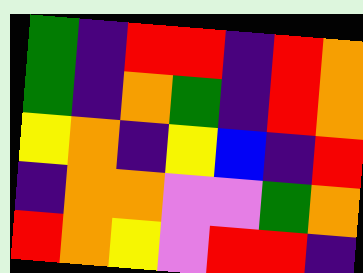[["green", "indigo", "red", "red", "indigo", "red", "orange"], ["green", "indigo", "orange", "green", "indigo", "red", "orange"], ["yellow", "orange", "indigo", "yellow", "blue", "indigo", "red"], ["indigo", "orange", "orange", "violet", "violet", "green", "orange"], ["red", "orange", "yellow", "violet", "red", "red", "indigo"]]